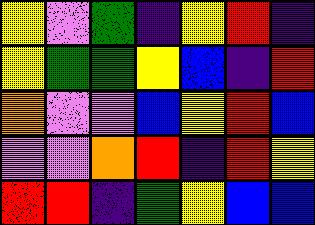[["yellow", "violet", "green", "indigo", "yellow", "red", "indigo"], ["yellow", "green", "green", "yellow", "blue", "indigo", "red"], ["orange", "violet", "violet", "blue", "yellow", "red", "blue"], ["violet", "violet", "orange", "red", "indigo", "red", "yellow"], ["red", "red", "indigo", "green", "yellow", "blue", "blue"]]